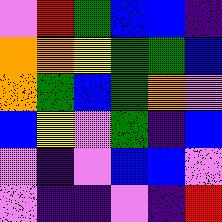[["violet", "red", "green", "blue", "blue", "indigo"], ["orange", "orange", "yellow", "green", "green", "blue"], ["orange", "green", "blue", "green", "orange", "violet"], ["blue", "yellow", "violet", "green", "indigo", "blue"], ["violet", "indigo", "violet", "blue", "blue", "violet"], ["violet", "indigo", "indigo", "violet", "indigo", "red"]]